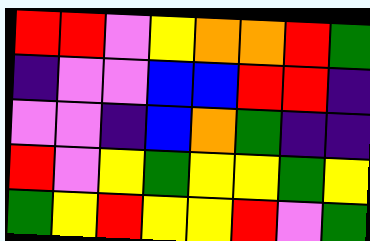[["red", "red", "violet", "yellow", "orange", "orange", "red", "green"], ["indigo", "violet", "violet", "blue", "blue", "red", "red", "indigo"], ["violet", "violet", "indigo", "blue", "orange", "green", "indigo", "indigo"], ["red", "violet", "yellow", "green", "yellow", "yellow", "green", "yellow"], ["green", "yellow", "red", "yellow", "yellow", "red", "violet", "green"]]